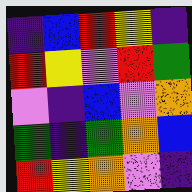[["indigo", "blue", "red", "yellow", "indigo"], ["red", "yellow", "violet", "red", "green"], ["violet", "indigo", "blue", "violet", "orange"], ["green", "indigo", "green", "orange", "blue"], ["red", "yellow", "orange", "violet", "indigo"]]